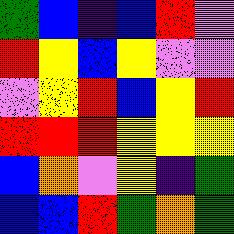[["green", "blue", "indigo", "blue", "red", "violet"], ["red", "yellow", "blue", "yellow", "violet", "violet"], ["violet", "yellow", "red", "blue", "yellow", "red"], ["red", "red", "red", "yellow", "yellow", "yellow"], ["blue", "orange", "violet", "yellow", "indigo", "green"], ["blue", "blue", "red", "green", "orange", "green"]]